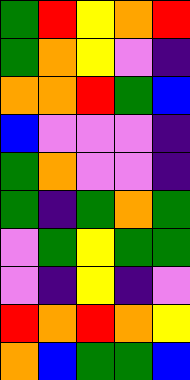[["green", "red", "yellow", "orange", "red"], ["green", "orange", "yellow", "violet", "indigo"], ["orange", "orange", "red", "green", "blue"], ["blue", "violet", "violet", "violet", "indigo"], ["green", "orange", "violet", "violet", "indigo"], ["green", "indigo", "green", "orange", "green"], ["violet", "green", "yellow", "green", "green"], ["violet", "indigo", "yellow", "indigo", "violet"], ["red", "orange", "red", "orange", "yellow"], ["orange", "blue", "green", "green", "blue"]]